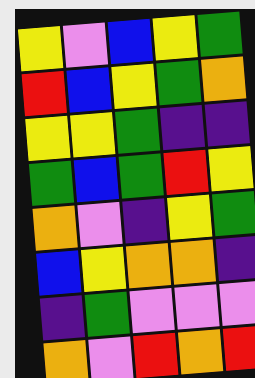[["yellow", "violet", "blue", "yellow", "green"], ["red", "blue", "yellow", "green", "orange"], ["yellow", "yellow", "green", "indigo", "indigo"], ["green", "blue", "green", "red", "yellow"], ["orange", "violet", "indigo", "yellow", "green"], ["blue", "yellow", "orange", "orange", "indigo"], ["indigo", "green", "violet", "violet", "violet"], ["orange", "violet", "red", "orange", "red"]]